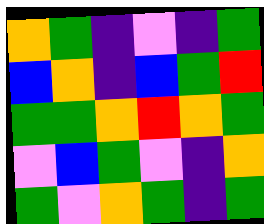[["orange", "green", "indigo", "violet", "indigo", "green"], ["blue", "orange", "indigo", "blue", "green", "red"], ["green", "green", "orange", "red", "orange", "green"], ["violet", "blue", "green", "violet", "indigo", "orange"], ["green", "violet", "orange", "green", "indigo", "green"]]